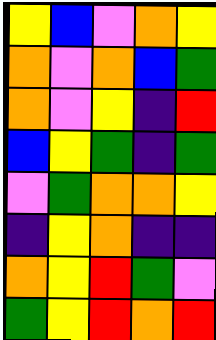[["yellow", "blue", "violet", "orange", "yellow"], ["orange", "violet", "orange", "blue", "green"], ["orange", "violet", "yellow", "indigo", "red"], ["blue", "yellow", "green", "indigo", "green"], ["violet", "green", "orange", "orange", "yellow"], ["indigo", "yellow", "orange", "indigo", "indigo"], ["orange", "yellow", "red", "green", "violet"], ["green", "yellow", "red", "orange", "red"]]